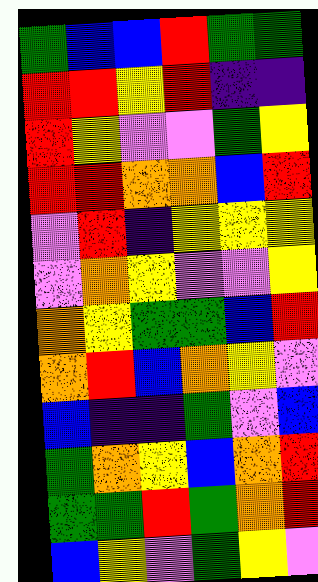[["green", "blue", "blue", "red", "green", "green"], ["red", "red", "yellow", "red", "indigo", "indigo"], ["red", "yellow", "violet", "violet", "green", "yellow"], ["red", "red", "orange", "orange", "blue", "red"], ["violet", "red", "indigo", "yellow", "yellow", "yellow"], ["violet", "orange", "yellow", "violet", "violet", "yellow"], ["orange", "yellow", "green", "green", "blue", "red"], ["orange", "red", "blue", "orange", "yellow", "violet"], ["blue", "indigo", "indigo", "green", "violet", "blue"], ["green", "orange", "yellow", "blue", "orange", "red"], ["green", "green", "red", "green", "orange", "red"], ["blue", "yellow", "violet", "green", "yellow", "violet"]]